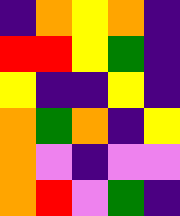[["indigo", "orange", "yellow", "orange", "indigo"], ["red", "red", "yellow", "green", "indigo"], ["yellow", "indigo", "indigo", "yellow", "indigo"], ["orange", "green", "orange", "indigo", "yellow"], ["orange", "violet", "indigo", "violet", "violet"], ["orange", "red", "violet", "green", "indigo"]]